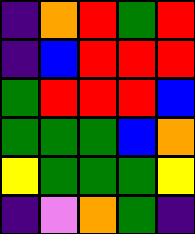[["indigo", "orange", "red", "green", "red"], ["indigo", "blue", "red", "red", "red"], ["green", "red", "red", "red", "blue"], ["green", "green", "green", "blue", "orange"], ["yellow", "green", "green", "green", "yellow"], ["indigo", "violet", "orange", "green", "indigo"]]